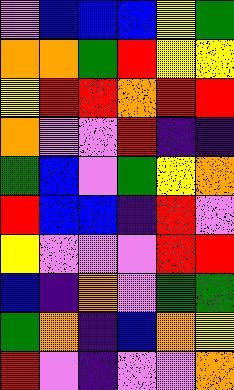[["violet", "blue", "blue", "blue", "yellow", "green"], ["orange", "orange", "green", "red", "yellow", "yellow"], ["yellow", "red", "red", "orange", "red", "red"], ["orange", "violet", "violet", "red", "indigo", "indigo"], ["green", "blue", "violet", "green", "yellow", "orange"], ["red", "blue", "blue", "indigo", "red", "violet"], ["yellow", "violet", "violet", "violet", "red", "red"], ["blue", "indigo", "orange", "violet", "green", "green"], ["green", "orange", "indigo", "blue", "orange", "yellow"], ["red", "violet", "indigo", "violet", "violet", "orange"]]